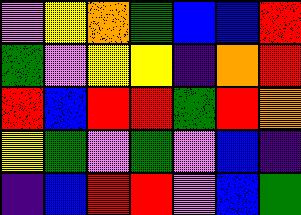[["violet", "yellow", "orange", "green", "blue", "blue", "red"], ["green", "violet", "yellow", "yellow", "indigo", "orange", "red"], ["red", "blue", "red", "red", "green", "red", "orange"], ["yellow", "green", "violet", "green", "violet", "blue", "indigo"], ["indigo", "blue", "red", "red", "violet", "blue", "green"]]